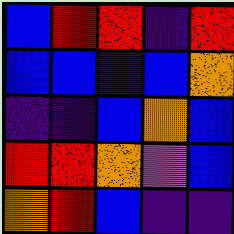[["blue", "red", "red", "indigo", "red"], ["blue", "blue", "indigo", "blue", "orange"], ["indigo", "indigo", "blue", "orange", "blue"], ["red", "red", "orange", "violet", "blue"], ["orange", "red", "blue", "indigo", "indigo"]]